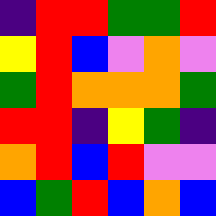[["indigo", "red", "red", "green", "green", "red"], ["yellow", "red", "blue", "violet", "orange", "violet"], ["green", "red", "orange", "orange", "orange", "green"], ["red", "red", "indigo", "yellow", "green", "indigo"], ["orange", "red", "blue", "red", "violet", "violet"], ["blue", "green", "red", "blue", "orange", "blue"]]